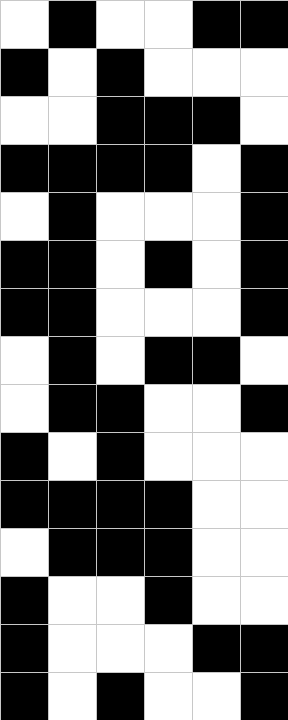[["white", "black", "white", "white", "black", "black"], ["black", "white", "black", "white", "white", "white"], ["white", "white", "black", "black", "black", "white"], ["black", "black", "black", "black", "white", "black"], ["white", "black", "white", "white", "white", "black"], ["black", "black", "white", "black", "white", "black"], ["black", "black", "white", "white", "white", "black"], ["white", "black", "white", "black", "black", "white"], ["white", "black", "black", "white", "white", "black"], ["black", "white", "black", "white", "white", "white"], ["black", "black", "black", "black", "white", "white"], ["white", "black", "black", "black", "white", "white"], ["black", "white", "white", "black", "white", "white"], ["black", "white", "white", "white", "black", "black"], ["black", "white", "black", "white", "white", "black"]]